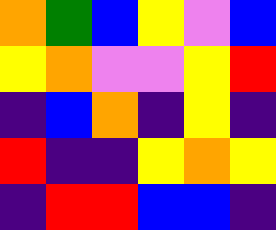[["orange", "green", "blue", "yellow", "violet", "blue"], ["yellow", "orange", "violet", "violet", "yellow", "red"], ["indigo", "blue", "orange", "indigo", "yellow", "indigo"], ["red", "indigo", "indigo", "yellow", "orange", "yellow"], ["indigo", "red", "red", "blue", "blue", "indigo"]]